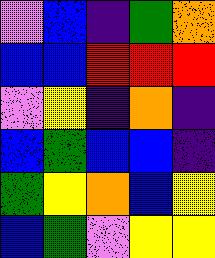[["violet", "blue", "indigo", "green", "orange"], ["blue", "blue", "red", "red", "red"], ["violet", "yellow", "indigo", "orange", "indigo"], ["blue", "green", "blue", "blue", "indigo"], ["green", "yellow", "orange", "blue", "yellow"], ["blue", "green", "violet", "yellow", "yellow"]]